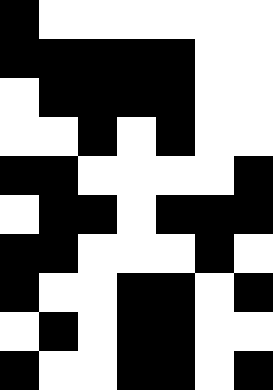[["black", "white", "white", "white", "white", "white", "white"], ["black", "black", "black", "black", "black", "white", "white"], ["white", "black", "black", "black", "black", "white", "white"], ["white", "white", "black", "white", "black", "white", "white"], ["black", "black", "white", "white", "white", "white", "black"], ["white", "black", "black", "white", "black", "black", "black"], ["black", "black", "white", "white", "white", "black", "white"], ["black", "white", "white", "black", "black", "white", "black"], ["white", "black", "white", "black", "black", "white", "white"], ["black", "white", "white", "black", "black", "white", "black"]]